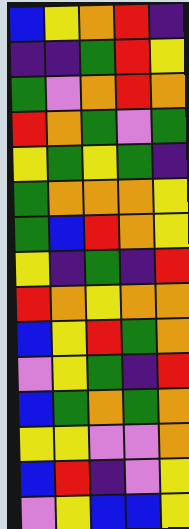[["blue", "yellow", "orange", "red", "indigo"], ["indigo", "indigo", "green", "red", "yellow"], ["green", "violet", "orange", "red", "orange"], ["red", "orange", "green", "violet", "green"], ["yellow", "green", "yellow", "green", "indigo"], ["green", "orange", "orange", "orange", "yellow"], ["green", "blue", "red", "orange", "yellow"], ["yellow", "indigo", "green", "indigo", "red"], ["red", "orange", "yellow", "orange", "orange"], ["blue", "yellow", "red", "green", "orange"], ["violet", "yellow", "green", "indigo", "red"], ["blue", "green", "orange", "green", "orange"], ["yellow", "yellow", "violet", "violet", "orange"], ["blue", "red", "indigo", "violet", "yellow"], ["violet", "yellow", "blue", "blue", "yellow"]]